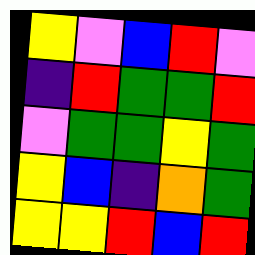[["yellow", "violet", "blue", "red", "violet"], ["indigo", "red", "green", "green", "red"], ["violet", "green", "green", "yellow", "green"], ["yellow", "blue", "indigo", "orange", "green"], ["yellow", "yellow", "red", "blue", "red"]]